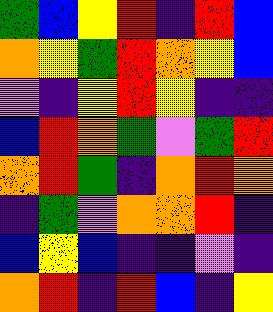[["green", "blue", "yellow", "red", "indigo", "red", "blue"], ["orange", "yellow", "green", "red", "orange", "yellow", "blue"], ["violet", "indigo", "yellow", "red", "yellow", "indigo", "indigo"], ["blue", "red", "orange", "green", "violet", "green", "red"], ["orange", "red", "green", "indigo", "orange", "red", "orange"], ["indigo", "green", "violet", "orange", "orange", "red", "indigo"], ["blue", "yellow", "blue", "indigo", "indigo", "violet", "indigo"], ["orange", "red", "indigo", "red", "blue", "indigo", "yellow"]]